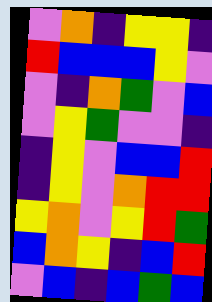[["violet", "orange", "indigo", "yellow", "yellow", "indigo"], ["red", "blue", "blue", "blue", "yellow", "violet"], ["violet", "indigo", "orange", "green", "violet", "blue"], ["violet", "yellow", "green", "violet", "violet", "indigo"], ["indigo", "yellow", "violet", "blue", "blue", "red"], ["indigo", "yellow", "violet", "orange", "red", "red"], ["yellow", "orange", "violet", "yellow", "red", "green"], ["blue", "orange", "yellow", "indigo", "blue", "red"], ["violet", "blue", "indigo", "blue", "green", "blue"]]